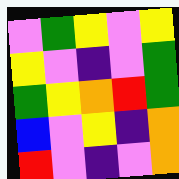[["violet", "green", "yellow", "violet", "yellow"], ["yellow", "violet", "indigo", "violet", "green"], ["green", "yellow", "orange", "red", "green"], ["blue", "violet", "yellow", "indigo", "orange"], ["red", "violet", "indigo", "violet", "orange"]]